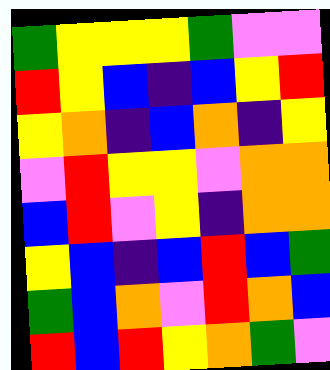[["green", "yellow", "yellow", "yellow", "green", "violet", "violet"], ["red", "yellow", "blue", "indigo", "blue", "yellow", "red"], ["yellow", "orange", "indigo", "blue", "orange", "indigo", "yellow"], ["violet", "red", "yellow", "yellow", "violet", "orange", "orange"], ["blue", "red", "violet", "yellow", "indigo", "orange", "orange"], ["yellow", "blue", "indigo", "blue", "red", "blue", "green"], ["green", "blue", "orange", "violet", "red", "orange", "blue"], ["red", "blue", "red", "yellow", "orange", "green", "violet"]]